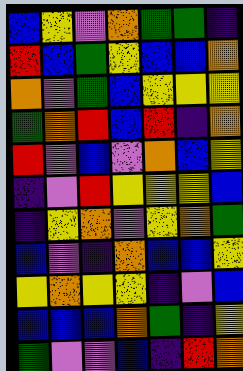[["blue", "yellow", "violet", "orange", "green", "green", "indigo"], ["red", "blue", "green", "yellow", "blue", "blue", "orange"], ["orange", "violet", "green", "blue", "yellow", "yellow", "yellow"], ["green", "orange", "red", "blue", "red", "indigo", "orange"], ["red", "violet", "blue", "violet", "orange", "blue", "yellow"], ["indigo", "violet", "red", "yellow", "yellow", "yellow", "blue"], ["indigo", "yellow", "orange", "violet", "yellow", "orange", "green"], ["blue", "violet", "indigo", "orange", "blue", "blue", "yellow"], ["yellow", "orange", "yellow", "yellow", "indigo", "violet", "blue"], ["blue", "blue", "blue", "orange", "green", "indigo", "yellow"], ["green", "violet", "violet", "blue", "indigo", "red", "orange"]]